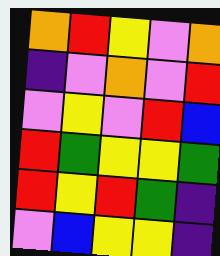[["orange", "red", "yellow", "violet", "orange"], ["indigo", "violet", "orange", "violet", "red"], ["violet", "yellow", "violet", "red", "blue"], ["red", "green", "yellow", "yellow", "green"], ["red", "yellow", "red", "green", "indigo"], ["violet", "blue", "yellow", "yellow", "indigo"]]